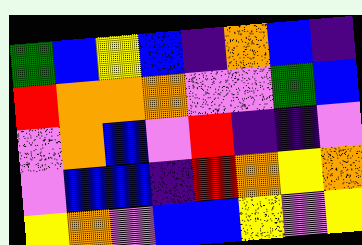[["green", "blue", "yellow", "blue", "indigo", "orange", "blue", "indigo"], ["red", "orange", "orange", "orange", "violet", "violet", "green", "blue"], ["violet", "orange", "blue", "violet", "red", "indigo", "indigo", "violet"], ["violet", "blue", "blue", "indigo", "red", "orange", "yellow", "orange"], ["yellow", "orange", "violet", "blue", "blue", "yellow", "violet", "yellow"]]